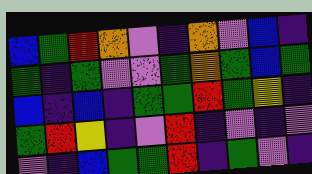[["blue", "green", "red", "orange", "violet", "indigo", "orange", "violet", "blue", "indigo"], ["green", "indigo", "green", "violet", "violet", "green", "orange", "green", "blue", "green"], ["blue", "indigo", "blue", "indigo", "green", "green", "red", "green", "yellow", "indigo"], ["green", "red", "yellow", "indigo", "violet", "red", "indigo", "violet", "indigo", "violet"], ["violet", "indigo", "blue", "green", "green", "red", "indigo", "green", "violet", "indigo"]]